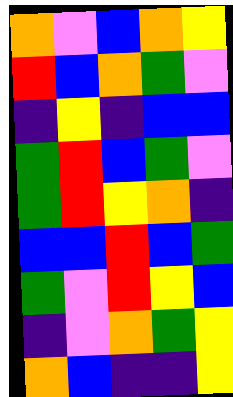[["orange", "violet", "blue", "orange", "yellow"], ["red", "blue", "orange", "green", "violet"], ["indigo", "yellow", "indigo", "blue", "blue"], ["green", "red", "blue", "green", "violet"], ["green", "red", "yellow", "orange", "indigo"], ["blue", "blue", "red", "blue", "green"], ["green", "violet", "red", "yellow", "blue"], ["indigo", "violet", "orange", "green", "yellow"], ["orange", "blue", "indigo", "indigo", "yellow"]]